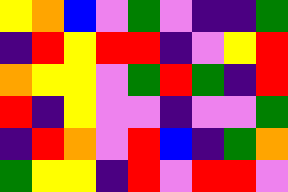[["yellow", "orange", "blue", "violet", "green", "violet", "indigo", "indigo", "green"], ["indigo", "red", "yellow", "red", "red", "indigo", "violet", "yellow", "red"], ["orange", "yellow", "yellow", "violet", "green", "red", "green", "indigo", "red"], ["red", "indigo", "yellow", "violet", "violet", "indigo", "violet", "violet", "green"], ["indigo", "red", "orange", "violet", "red", "blue", "indigo", "green", "orange"], ["green", "yellow", "yellow", "indigo", "red", "violet", "red", "red", "violet"]]